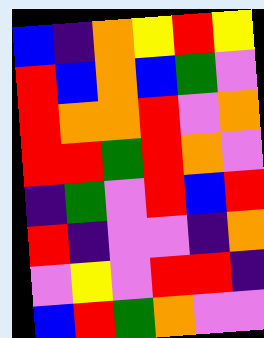[["blue", "indigo", "orange", "yellow", "red", "yellow"], ["red", "blue", "orange", "blue", "green", "violet"], ["red", "orange", "orange", "red", "violet", "orange"], ["red", "red", "green", "red", "orange", "violet"], ["indigo", "green", "violet", "red", "blue", "red"], ["red", "indigo", "violet", "violet", "indigo", "orange"], ["violet", "yellow", "violet", "red", "red", "indigo"], ["blue", "red", "green", "orange", "violet", "violet"]]